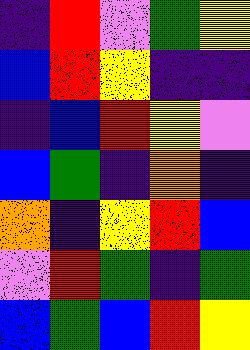[["indigo", "red", "violet", "green", "yellow"], ["blue", "red", "yellow", "indigo", "indigo"], ["indigo", "blue", "red", "yellow", "violet"], ["blue", "green", "indigo", "orange", "indigo"], ["orange", "indigo", "yellow", "red", "blue"], ["violet", "red", "green", "indigo", "green"], ["blue", "green", "blue", "red", "yellow"]]